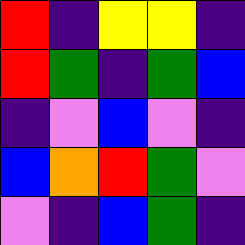[["red", "indigo", "yellow", "yellow", "indigo"], ["red", "green", "indigo", "green", "blue"], ["indigo", "violet", "blue", "violet", "indigo"], ["blue", "orange", "red", "green", "violet"], ["violet", "indigo", "blue", "green", "indigo"]]